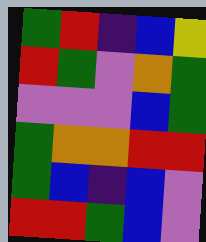[["green", "red", "indigo", "blue", "yellow"], ["red", "green", "violet", "orange", "green"], ["violet", "violet", "violet", "blue", "green"], ["green", "orange", "orange", "red", "red"], ["green", "blue", "indigo", "blue", "violet"], ["red", "red", "green", "blue", "violet"]]